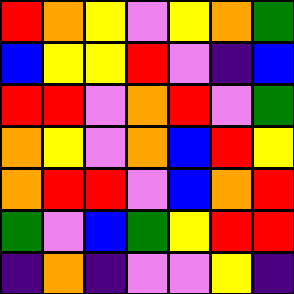[["red", "orange", "yellow", "violet", "yellow", "orange", "green"], ["blue", "yellow", "yellow", "red", "violet", "indigo", "blue"], ["red", "red", "violet", "orange", "red", "violet", "green"], ["orange", "yellow", "violet", "orange", "blue", "red", "yellow"], ["orange", "red", "red", "violet", "blue", "orange", "red"], ["green", "violet", "blue", "green", "yellow", "red", "red"], ["indigo", "orange", "indigo", "violet", "violet", "yellow", "indigo"]]